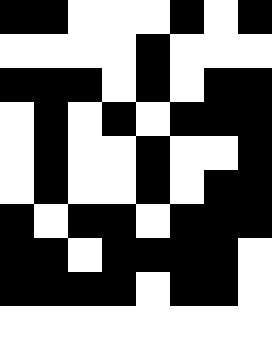[["black", "black", "white", "white", "white", "black", "white", "black"], ["white", "white", "white", "white", "black", "white", "white", "white"], ["black", "black", "black", "white", "black", "white", "black", "black"], ["white", "black", "white", "black", "white", "black", "black", "black"], ["white", "black", "white", "white", "black", "white", "white", "black"], ["white", "black", "white", "white", "black", "white", "black", "black"], ["black", "white", "black", "black", "white", "black", "black", "black"], ["black", "black", "white", "black", "black", "black", "black", "white"], ["black", "black", "black", "black", "white", "black", "black", "white"], ["white", "white", "white", "white", "white", "white", "white", "white"]]